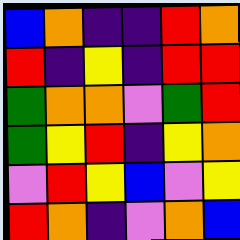[["blue", "orange", "indigo", "indigo", "red", "orange"], ["red", "indigo", "yellow", "indigo", "red", "red"], ["green", "orange", "orange", "violet", "green", "red"], ["green", "yellow", "red", "indigo", "yellow", "orange"], ["violet", "red", "yellow", "blue", "violet", "yellow"], ["red", "orange", "indigo", "violet", "orange", "blue"]]